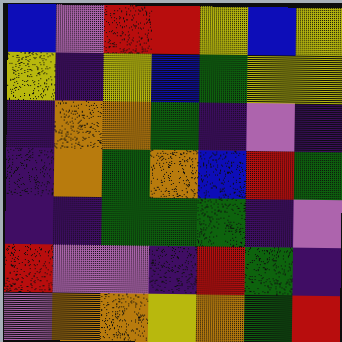[["blue", "violet", "red", "red", "yellow", "blue", "yellow"], ["yellow", "indigo", "yellow", "blue", "green", "yellow", "yellow"], ["indigo", "orange", "orange", "green", "indigo", "violet", "indigo"], ["indigo", "orange", "green", "orange", "blue", "red", "green"], ["indigo", "indigo", "green", "green", "green", "indigo", "violet"], ["red", "violet", "violet", "indigo", "red", "green", "indigo"], ["violet", "orange", "orange", "yellow", "orange", "green", "red"]]